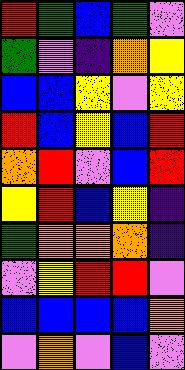[["red", "green", "blue", "green", "violet"], ["green", "violet", "indigo", "orange", "yellow"], ["blue", "blue", "yellow", "violet", "yellow"], ["red", "blue", "yellow", "blue", "red"], ["orange", "red", "violet", "blue", "red"], ["yellow", "red", "blue", "yellow", "indigo"], ["green", "orange", "orange", "orange", "indigo"], ["violet", "yellow", "red", "red", "violet"], ["blue", "blue", "blue", "blue", "orange"], ["violet", "orange", "violet", "blue", "violet"]]